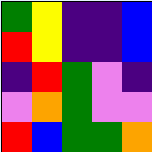[["green", "yellow", "indigo", "indigo", "blue"], ["red", "yellow", "indigo", "indigo", "blue"], ["indigo", "red", "green", "violet", "indigo"], ["violet", "orange", "green", "violet", "violet"], ["red", "blue", "green", "green", "orange"]]